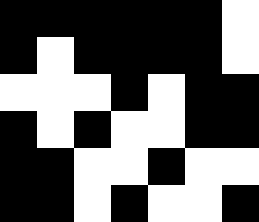[["black", "black", "black", "black", "black", "black", "white"], ["black", "white", "black", "black", "black", "black", "white"], ["white", "white", "white", "black", "white", "black", "black"], ["black", "white", "black", "white", "white", "black", "black"], ["black", "black", "white", "white", "black", "white", "white"], ["black", "black", "white", "black", "white", "white", "black"]]